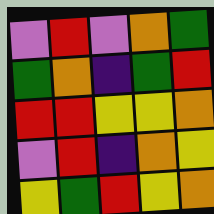[["violet", "red", "violet", "orange", "green"], ["green", "orange", "indigo", "green", "red"], ["red", "red", "yellow", "yellow", "orange"], ["violet", "red", "indigo", "orange", "yellow"], ["yellow", "green", "red", "yellow", "orange"]]